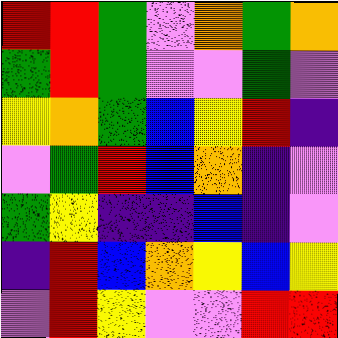[["red", "red", "green", "violet", "orange", "green", "orange"], ["green", "red", "green", "violet", "violet", "green", "violet"], ["yellow", "orange", "green", "blue", "yellow", "red", "indigo"], ["violet", "green", "red", "blue", "orange", "indigo", "violet"], ["green", "yellow", "indigo", "indigo", "blue", "indigo", "violet"], ["indigo", "red", "blue", "orange", "yellow", "blue", "yellow"], ["violet", "red", "yellow", "violet", "violet", "red", "red"]]